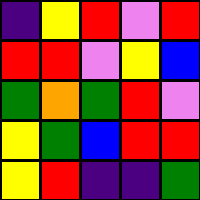[["indigo", "yellow", "red", "violet", "red"], ["red", "red", "violet", "yellow", "blue"], ["green", "orange", "green", "red", "violet"], ["yellow", "green", "blue", "red", "red"], ["yellow", "red", "indigo", "indigo", "green"]]